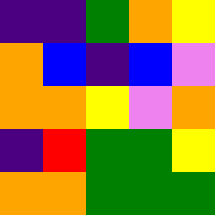[["indigo", "indigo", "green", "orange", "yellow"], ["orange", "blue", "indigo", "blue", "violet"], ["orange", "orange", "yellow", "violet", "orange"], ["indigo", "red", "green", "green", "yellow"], ["orange", "orange", "green", "green", "green"]]